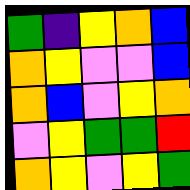[["green", "indigo", "yellow", "orange", "blue"], ["orange", "yellow", "violet", "violet", "blue"], ["orange", "blue", "violet", "yellow", "orange"], ["violet", "yellow", "green", "green", "red"], ["orange", "yellow", "violet", "yellow", "green"]]